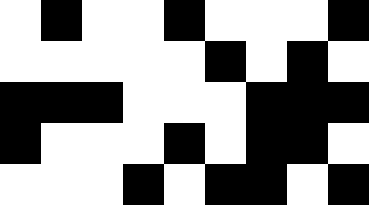[["white", "black", "white", "white", "black", "white", "white", "white", "black"], ["white", "white", "white", "white", "white", "black", "white", "black", "white"], ["black", "black", "black", "white", "white", "white", "black", "black", "black"], ["black", "white", "white", "white", "black", "white", "black", "black", "white"], ["white", "white", "white", "black", "white", "black", "black", "white", "black"]]